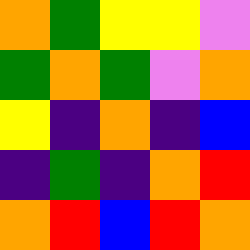[["orange", "green", "yellow", "yellow", "violet"], ["green", "orange", "green", "violet", "orange"], ["yellow", "indigo", "orange", "indigo", "blue"], ["indigo", "green", "indigo", "orange", "red"], ["orange", "red", "blue", "red", "orange"]]